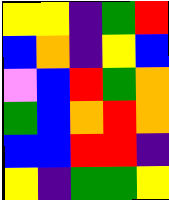[["yellow", "yellow", "indigo", "green", "red"], ["blue", "orange", "indigo", "yellow", "blue"], ["violet", "blue", "red", "green", "orange"], ["green", "blue", "orange", "red", "orange"], ["blue", "blue", "red", "red", "indigo"], ["yellow", "indigo", "green", "green", "yellow"]]